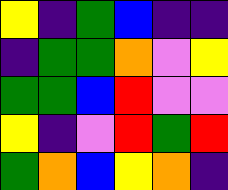[["yellow", "indigo", "green", "blue", "indigo", "indigo"], ["indigo", "green", "green", "orange", "violet", "yellow"], ["green", "green", "blue", "red", "violet", "violet"], ["yellow", "indigo", "violet", "red", "green", "red"], ["green", "orange", "blue", "yellow", "orange", "indigo"]]